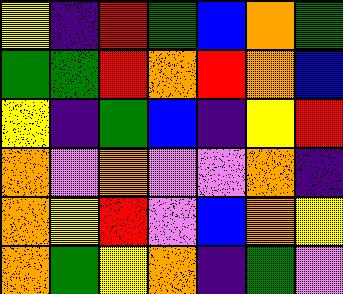[["yellow", "indigo", "red", "green", "blue", "orange", "green"], ["green", "green", "red", "orange", "red", "orange", "blue"], ["yellow", "indigo", "green", "blue", "indigo", "yellow", "red"], ["orange", "violet", "orange", "violet", "violet", "orange", "indigo"], ["orange", "yellow", "red", "violet", "blue", "orange", "yellow"], ["orange", "green", "yellow", "orange", "indigo", "green", "violet"]]